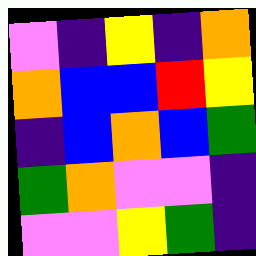[["violet", "indigo", "yellow", "indigo", "orange"], ["orange", "blue", "blue", "red", "yellow"], ["indigo", "blue", "orange", "blue", "green"], ["green", "orange", "violet", "violet", "indigo"], ["violet", "violet", "yellow", "green", "indigo"]]